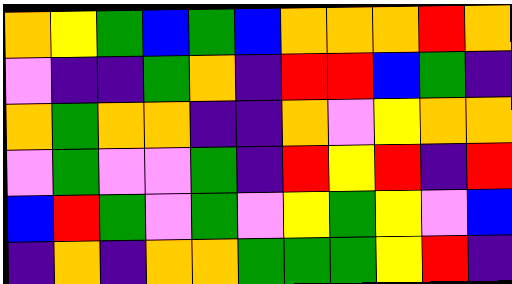[["orange", "yellow", "green", "blue", "green", "blue", "orange", "orange", "orange", "red", "orange"], ["violet", "indigo", "indigo", "green", "orange", "indigo", "red", "red", "blue", "green", "indigo"], ["orange", "green", "orange", "orange", "indigo", "indigo", "orange", "violet", "yellow", "orange", "orange"], ["violet", "green", "violet", "violet", "green", "indigo", "red", "yellow", "red", "indigo", "red"], ["blue", "red", "green", "violet", "green", "violet", "yellow", "green", "yellow", "violet", "blue"], ["indigo", "orange", "indigo", "orange", "orange", "green", "green", "green", "yellow", "red", "indigo"]]